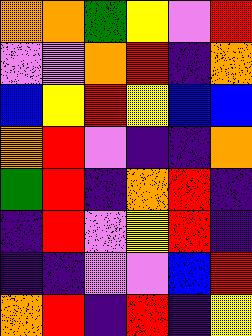[["orange", "orange", "green", "yellow", "violet", "red"], ["violet", "violet", "orange", "red", "indigo", "orange"], ["blue", "yellow", "red", "yellow", "blue", "blue"], ["orange", "red", "violet", "indigo", "indigo", "orange"], ["green", "red", "indigo", "orange", "red", "indigo"], ["indigo", "red", "violet", "yellow", "red", "indigo"], ["indigo", "indigo", "violet", "violet", "blue", "red"], ["orange", "red", "indigo", "red", "indigo", "yellow"]]